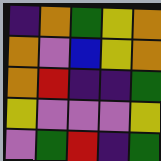[["indigo", "orange", "green", "yellow", "orange"], ["orange", "violet", "blue", "yellow", "orange"], ["orange", "red", "indigo", "indigo", "green"], ["yellow", "violet", "violet", "violet", "yellow"], ["violet", "green", "red", "indigo", "green"]]